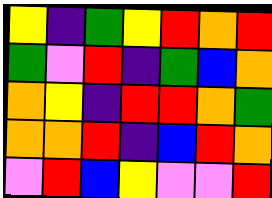[["yellow", "indigo", "green", "yellow", "red", "orange", "red"], ["green", "violet", "red", "indigo", "green", "blue", "orange"], ["orange", "yellow", "indigo", "red", "red", "orange", "green"], ["orange", "orange", "red", "indigo", "blue", "red", "orange"], ["violet", "red", "blue", "yellow", "violet", "violet", "red"]]